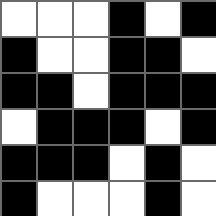[["white", "white", "white", "black", "white", "black"], ["black", "white", "white", "black", "black", "white"], ["black", "black", "white", "black", "black", "black"], ["white", "black", "black", "black", "white", "black"], ["black", "black", "black", "white", "black", "white"], ["black", "white", "white", "white", "black", "white"]]